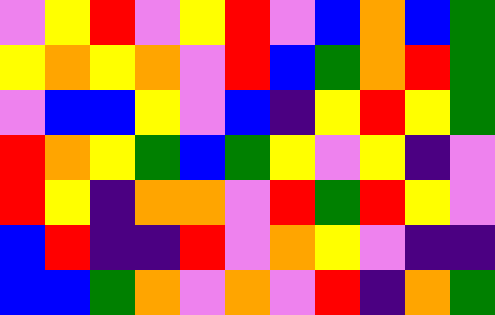[["violet", "yellow", "red", "violet", "yellow", "red", "violet", "blue", "orange", "blue", "green"], ["yellow", "orange", "yellow", "orange", "violet", "red", "blue", "green", "orange", "red", "green"], ["violet", "blue", "blue", "yellow", "violet", "blue", "indigo", "yellow", "red", "yellow", "green"], ["red", "orange", "yellow", "green", "blue", "green", "yellow", "violet", "yellow", "indigo", "violet"], ["red", "yellow", "indigo", "orange", "orange", "violet", "red", "green", "red", "yellow", "violet"], ["blue", "red", "indigo", "indigo", "red", "violet", "orange", "yellow", "violet", "indigo", "indigo"], ["blue", "blue", "green", "orange", "violet", "orange", "violet", "red", "indigo", "orange", "green"]]